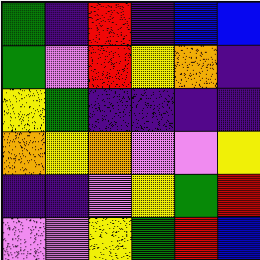[["green", "indigo", "red", "indigo", "blue", "blue"], ["green", "violet", "red", "yellow", "orange", "indigo"], ["yellow", "green", "indigo", "indigo", "indigo", "indigo"], ["orange", "yellow", "orange", "violet", "violet", "yellow"], ["indigo", "indigo", "violet", "yellow", "green", "red"], ["violet", "violet", "yellow", "green", "red", "blue"]]